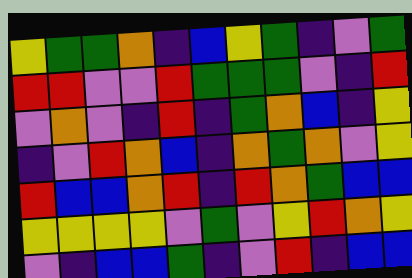[["yellow", "green", "green", "orange", "indigo", "blue", "yellow", "green", "indigo", "violet", "green"], ["red", "red", "violet", "violet", "red", "green", "green", "green", "violet", "indigo", "red"], ["violet", "orange", "violet", "indigo", "red", "indigo", "green", "orange", "blue", "indigo", "yellow"], ["indigo", "violet", "red", "orange", "blue", "indigo", "orange", "green", "orange", "violet", "yellow"], ["red", "blue", "blue", "orange", "red", "indigo", "red", "orange", "green", "blue", "blue"], ["yellow", "yellow", "yellow", "yellow", "violet", "green", "violet", "yellow", "red", "orange", "yellow"], ["violet", "indigo", "blue", "blue", "green", "indigo", "violet", "red", "indigo", "blue", "blue"]]